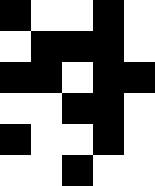[["black", "white", "white", "black", "white"], ["white", "black", "black", "black", "white"], ["black", "black", "white", "black", "black"], ["white", "white", "black", "black", "white"], ["black", "white", "white", "black", "white"], ["white", "white", "black", "white", "white"]]